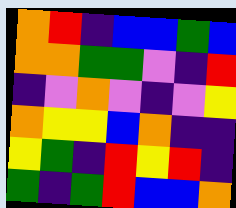[["orange", "red", "indigo", "blue", "blue", "green", "blue"], ["orange", "orange", "green", "green", "violet", "indigo", "red"], ["indigo", "violet", "orange", "violet", "indigo", "violet", "yellow"], ["orange", "yellow", "yellow", "blue", "orange", "indigo", "indigo"], ["yellow", "green", "indigo", "red", "yellow", "red", "indigo"], ["green", "indigo", "green", "red", "blue", "blue", "orange"]]